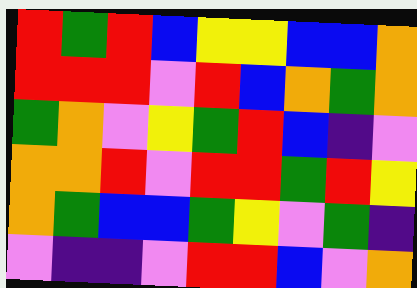[["red", "green", "red", "blue", "yellow", "yellow", "blue", "blue", "orange"], ["red", "red", "red", "violet", "red", "blue", "orange", "green", "orange"], ["green", "orange", "violet", "yellow", "green", "red", "blue", "indigo", "violet"], ["orange", "orange", "red", "violet", "red", "red", "green", "red", "yellow"], ["orange", "green", "blue", "blue", "green", "yellow", "violet", "green", "indigo"], ["violet", "indigo", "indigo", "violet", "red", "red", "blue", "violet", "orange"]]